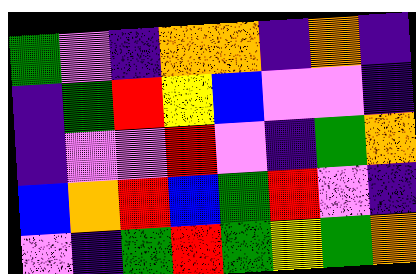[["green", "violet", "indigo", "orange", "orange", "indigo", "orange", "indigo"], ["indigo", "green", "red", "yellow", "blue", "violet", "violet", "indigo"], ["indigo", "violet", "violet", "red", "violet", "indigo", "green", "orange"], ["blue", "orange", "red", "blue", "green", "red", "violet", "indigo"], ["violet", "indigo", "green", "red", "green", "yellow", "green", "orange"]]